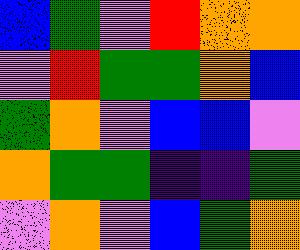[["blue", "green", "violet", "red", "orange", "orange"], ["violet", "red", "green", "green", "orange", "blue"], ["green", "orange", "violet", "blue", "blue", "violet"], ["orange", "green", "green", "indigo", "indigo", "green"], ["violet", "orange", "violet", "blue", "green", "orange"]]